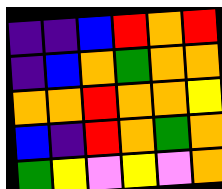[["indigo", "indigo", "blue", "red", "orange", "red"], ["indigo", "blue", "orange", "green", "orange", "orange"], ["orange", "orange", "red", "orange", "orange", "yellow"], ["blue", "indigo", "red", "orange", "green", "orange"], ["green", "yellow", "violet", "yellow", "violet", "orange"]]